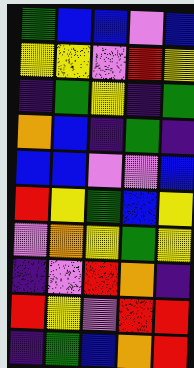[["green", "blue", "blue", "violet", "blue"], ["yellow", "yellow", "violet", "red", "yellow"], ["indigo", "green", "yellow", "indigo", "green"], ["orange", "blue", "indigo", "green", "indigo"], ["blue", "blue", "violet", "violet", "blue"], ["red", "yellow", "green", "blue", "yellow"], ["violet", "orange", "yellow", "green", "yellow"], ["indigo", "violet", "red", "orange", "indigo"], ["red", "yellow", "violet", "red", "red"], ["indigo", "green", "blue", "orange", "red"]]